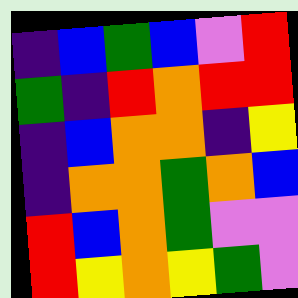[["indigo", "blue", "green", "blue", "violet", "red"], ["green", "indigo", "red", "orange", "red", "red"], ["indigo", "blue", "orange", "orange", "indigo", "yellow"], ["indigo", "orange", "orange", "green", "orange", "blue"], ["red", "blue", "orange", "green", "violet", "violet"], ["red", "yellow", "orange", "yellow", "green", "violet"]]